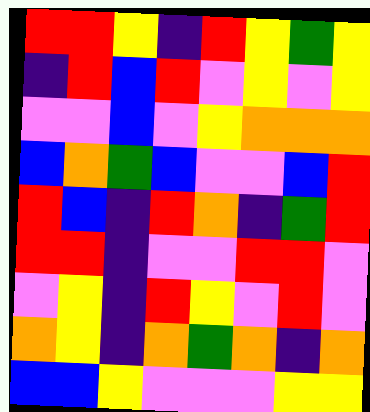[["red", "red", "yellow", "indigo", "red", "yellow", "green", "yellow"], ["indigo", "red", "blue", "red", "violet", "yellow", "violet", "yellow"], ["violet", "violet", "blue", "violet", "yellow", "orange", "orange", "orange"], ["blue", "orange", "green", "blue", "violet", "violet", "blue", "red"], ["red", "blue", "indigo", "red", "orange", "indigo", "green", "red"], ["red", "red", "indigo", "violet", "violet", "red", "red", "violet"], ["violet", "yellow", "indigo", "red", "yellow", "violet", "red", "violet"], ["orange", "yellow", "indigo", "orange", "green", "orange", "indigo", "orange"], ["blue", "blue", "yellow", "violet", "violet", "violet", "yellow", "yellow"]]